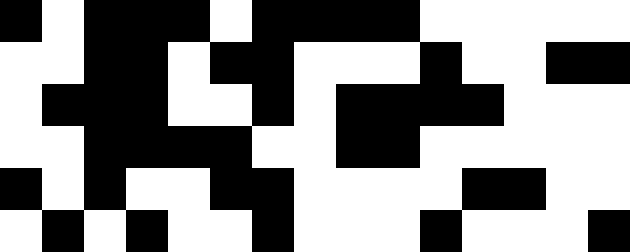[["black", "white", "black", "black", "black", "white", "black", "black", "black", "black", "white", "white", "white", "white", "white"], ["white", "white", "black", "black", "white", "black", "black", "white", "white", "white", "black", "white", "white", "black", "black"], ["white", "black", "black", "black", "white", "white", "black", "white", "black", "black", "black", "black", "white", "white", "white"], ["white", "white", "black", "black", "black", "black", "white", "white", "black", "black", "white", "white", "white", "white", "white"], ["black", "white", "black", "white", "white", "black", "black", "white", "white", "white", "white", "black", "black", "white", "white"], ["white", "black", "white", "black", "white", "white", "black", "white", "white", "white", "black", "white", "white", "white", "black"]]